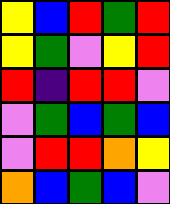[["yellow", "blue", "red", "green", "red"], ["yellow", "green", "violet", "yellow", "red"], ["red", "indigo", "red", "red", "violet"], ["violet", "green", "blue", "green", "blue"], ["violet", "red", "red", "orange", "yellow"], ["orange", "blue", "green", "blue", "violet"]]